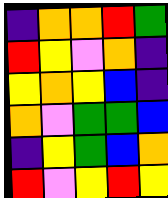[["indigo", "orange", "orange", "red", "green"], ["red", "yellow", "violet", "orange", "indigo"], ["yellow", "orange", "yellow", "blue", "indigo"], ["orange", "violet", "green", "green", "blue"], ["indigo", "yellow", "green", "blue", "orange"], ["red", "violet", "yellow", "red", "yellow"]]